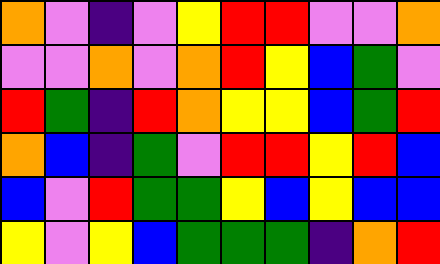[["orange", "violet", "indigo", "violet", "yellow", "red", "red", "violet", "violet", "orange"], ["violet", "violet", "orange", "violet", "orange", "red", "yellow", "blue", "green", "violet"], ["red", "green", "indigo", "red", "orange", "yellow", "yellow", "blue", "green", "red"], ["orange", "blue", "indigo", "green", "violet", "red", "red", "yellow", "red", "blue"], ["blue", "violet", "red", "green", "green", "yellow", "blue", "yellow", "blue", "blue"], ["yellow", "violet", "yellow", "blue", "green", "green", "green", "indigo", "orange", "red"]]